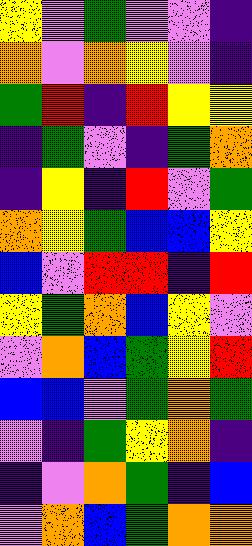[["yellow", "violet", "green", "violet", "violet", "indigo"], ["orange", "violet", "orange", "yellow", "violet", "indigo"], ["green", "red", "indigo", "red", "yellow", "yellow"], ["indigo", "green", "violet", "indigo", "green", "orange"], ["indigo", "yellow", "indigo", "red", "violet", "green"], ["orange", "yellow", "green", "blue", "blue", "yellow"], ["blue", "violet", "red", "red", "indigo", "red"], ["yellow", "green", "orange", "blue", "yellow", "violet"], ["violet", "orange", "blue", "green", "yellow", "red"], ["blue", "blue", "violet", "green", "orange", "green"], ["violet", "indigo", "green", "yellow", "orange", "indigo"], ["indigo", "violet", "orange", "green", "indigo", "blue"], ["violet", "orange", "blue", "green", "orange", "orange"]]